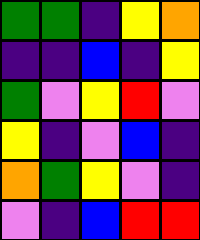[["green", "green", "indigo", "yellow", "orange"], ["indigo", "indigo", "blue", "indigo", "yellow"], ["green", "violet", "yellow", "red", "violet"], ["yellow", "indigo", "violet", "blue", "indigo"], ["orange", "green", "yellow", "violet", "indigo"], ["violet", "indigo", "blue", "red", "red"]]